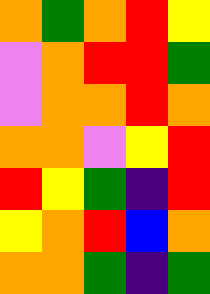[["orange", "green", "orange", "red", "yellow"], ["violet", "orange", "red", "red", "green"], ["violet", "orange", "orange", "red", "orange"], ["orange", "orange", "violet", "yellow", "red"], ["red", "yellow", "green", "indigo", "red"], ["yellow", "orange", "red", "blue", "orange"], ["orange", "orange", "green", "indigo", "green"]]